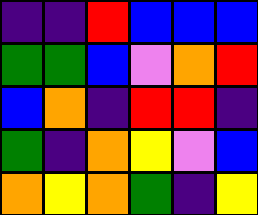[["indigo", "indigo", "red", "blue", "blue", "blue"], ["green", "green", "blue", "violet", "orange", "red"], ["blue", "orange", "indigo", "red", "red", "indigo"], ["green", "indigo", "orange", "yellow", "violet", "blue"], ["orange", "yellow", "orange", "green", "indigo", "yellow"]]